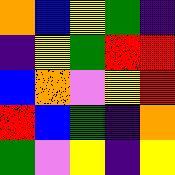[["orange", "blue", "yellow", "green", "indigo"], ["indigo", "yellow", "green", "red", "red"], ["blue", "orange", "violet", "yellow", "red"], ["red", "blue", "green", "indigo", "orange"], ["green", "violet", "yellow", "indigo", "yellow"]]